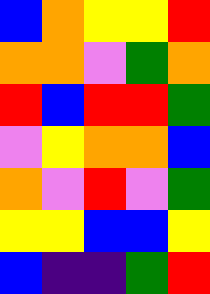[["blue", "orange", "yellow", "yellow", "red"], ["orange", "orange", "violet", "green", "orange"], ["red", "blue", "red", "red", "green"], ["violet", "yellow", "orange", "orange", "blue"], ["orange", "violet", "red", "violet", "green"], ["yellow", "yellow", "blue", "blue", "yellow"], ["blue", "indigo", "indigo", "green", "red"]]